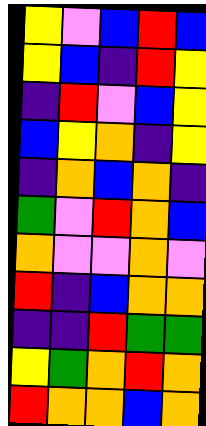[["yellow", "violet", "blue", "red", "blue"], ["yellow", "blue", "indigo", "red", "yellow"], ["indigo", "red", "violet", "blue", "yellow"], ["blue", "yellow", "orange", "indigo", "yellow"], ["indigo", "orange", "blue", "orange", "indigo"], ["green", "violet", "red", "orange", "blue"], ["orange", "violet", "violet", "orange", "violet"], ["red", "indigo", "blue", "orange", "orange"], ["indigo", "indigo", "red", "green", "green"], ["yellow", "green", "orange", "red", "orange"], ["red", "orange", "orange", "blue", "orange"]]